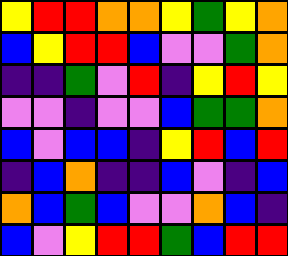[["yellow", "red", "red", "orange", "orange", "yellow", "green", "yellow", "orange"], ["blue", "yellow", "red", "red", "blue", "violet", "violet", "green", "orange"], ["indigo", "indigo", "green", "violet", "red", "indigo", "yellow", "red", "yellow"], ["violet", "violet", "indigo", "violet", "violet", "blue", "green", "green", "orange"], ["blue", "violet", "blue", "blue", "indigo", "yellow", "red", "blue", "red"], ["indigo", "blue", "orange", "indigo", "indigo", "blue", "violet", "indigo", "blue"], ["orange", "blue", "green", "blue", "violet", "violet", "orange", "blue", "indigo"], ["blue", "violet", "yellow", "red", "red", "green", "blue", "red", "red"]]